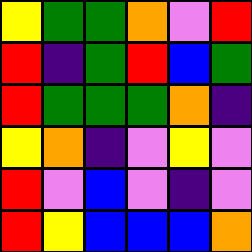[["yellow", "green", "green", "orange", "violet", "red"], ["red", "indigo", "green", "red", "blue", "green"], ["red", "green", "green", "green", "orange", "indigo"], ["yellow", "orange", "indigo", "violet", "yellow", "violet"], ["red", "violet", "blue", "violet", "indigo", "violet"], ["red", "yellow", "blue", "blue", "blue", "orange"]]